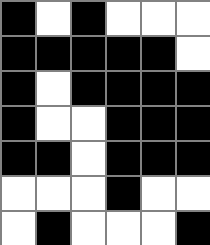[["black", "white", "black", "white", "white", "white"], ["black", "black", "black", "black", "black", "white"], ["black", "white", "black", "black", "black", "black"], ["black", "white", "white", "black", "black", "black"], ["black", "black", "white", "black", "black", "black"], ["white", "white", "white", "black", "white", "white"], ["white", "black", "white", "white", "white", "black"]]